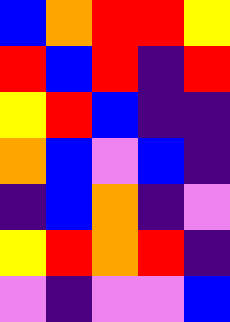[["blue", "orange", "red", "red", "yellow"], ["red", "blue", "red", "indigo", "red"], ["yellow", "red", "blue", "indigo", "indigo"], ["orange", "blue", "violet", "blue", "indigo"], ["indigo", "blue", "orange", "indigo", "violet"], ["yellow", "red", "orange", "red", "indigo"], ["violet", "indigo", "violet", "violet", "blue"]]